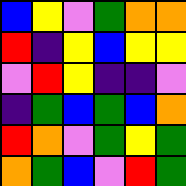[["blue", "yellow", "violet", "green", "orange", "orange"], ["red", "indigo", "yellow", "blue", "yellow", "yellow"], ["violet", "red", "yellow", "indigo", "indigo", "violet"], ["indigo", "green", "blue", "green", "blue", "orange"], ["red", "orange", "violet", "green", "yellow", "green"], ["orange", "green", "blue", "violet", "red", "green"]]